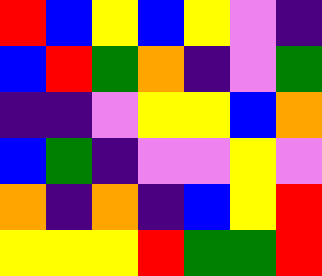[["red", "blue", "yellow", "blue", "yellow", "violet", "indigo"], ["blue", "red", "green", "orange", "indigo", "violet", "green"], ["indigo", "indigo", "violet", "yellow", "yellow", "blue", "orange"], ["blue", "green", "indigo", "violet", "violet", "yellow", "violet"], ["orange", "indigo", "orange", "indigo", "blue", "yellow", "red"], ["yellow", "yellow", "yellow", "red", "green", "green", "red"]]